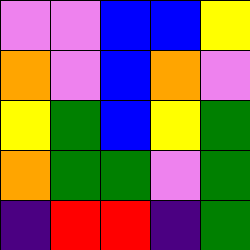[["violet", "violet", "blue", "blue", "yellow"], ["orange", "violet", "blue", "orange", "violet"], ["yellow", "green", "blue", "yellow", "green"], ["orange", "green", "green", "violet", "green"], ["indigo", "red", "red", "indigo", "green"]]